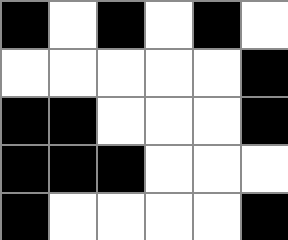[["black", "white", "black", "white", "black", "white"], ["white", "white", "white", "white", "white", "black"], ["black", "black", "white", "white", "white", "black"], ["black", "black", "black", "white", "white", "white"], ["black", "white", "white", "white", "white", "black"]]